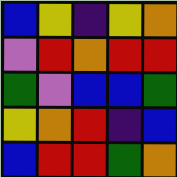[["blue", "yellow", "indigo", "yellow", "orange"], ["violet", "red", "orange", "red", "red"], ["green", "violet", "blue", "blue", "green"], ["yellow", "orange", "red", "indigo", "blue"], ["blue", "red", "red", "green", "orange"]]